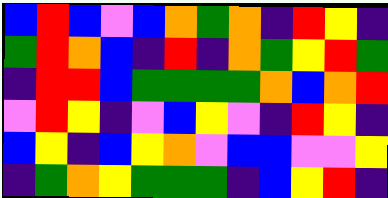[["blue", "red", "blue", "violet", "blue", "orange", "green", "orange", "indigo", "red", "yellow", "indigo"], ["green", "red", "orange", "blue", "indigo", "red", "indigo", "orange", "green", "yellow", "red", "green"], ["indigo", "red", "red", "blue", "green", "green", "green", "green", "orange", "blue", "orange", "red"], ["violet", "red", "yellow", "indigo", "violet", "blue", "yellow", "violet", "indigo", "red", "yellow", "indigo"], ["blue", "yellow", "indigo", "blue", "yellow", "orange", "violet", "blue", "blue", "violet", "violet", "yellow"], ["indigo", "green", "orange", "yellow", "green", "green", "green", "indigo", "blue", "yellow", "red", "indigo"]]